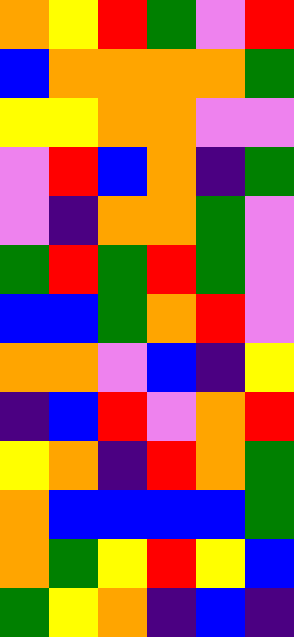[["orange", "yellow", "red", "green", "violet", "red"], ["blue", "orange", "orange", "orange", "orange", "green"], ["yellow", "yellow", "orange", "orange", "violet", "violet"], ["violet", "red", "blue", "orange", "indigo", "green"], ["violet", "indigo", "orange", "orange", "green", "violet"], ["green", "red", "green", "red", "green", "violet"], ["blue", "blue", "green", "orange", "red", "violet"], ["orange", "orange", "violet", "blue", "indigo", "yellow"], ["indigo", "blue", "red", "violet", "orange", "red"], ["yellow", "orange", "indigo", "red", "orange", "green"], ["orange", "blue", "blue", "blue", "blue", "green"], ["orange", "green", "yellow", "red", "yellow", "blue"], ["green", "yellow", "orange", "indigo", "blue", "indigo"]]